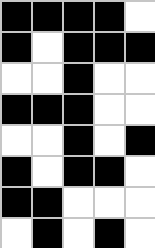[["black", "black", "black", "black", "white"], ["black", "white", "black", "black", "black"], ["white", "white", "black", "white", "white"], ["black", "black", "black", "white", "white"], ["white", "white", "black", "white", "black"], ["black", "white", "black", "black", "white"], ["black", "black", "white", "white", "white"], ["white", "black", "white", "black", "white"]]